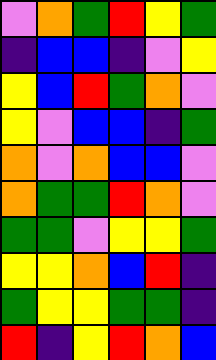[["violet", "orange", "green", "red", "yellow", "green"], ["indigo", "blue", "blue", "indigo", "violet", "yellow"], ["yellow", "blue", "red", "green", "orange", "violet"], ["yellow", "violet", "blue", "blue", "indigo", "green"], ["orange", "violet", "orange", "blue", "blue", "violet"], ["orange", "green", "green", "red", "orange", "violet"], ["green", "green", "violet", "yellow", "yellow", "green"], ["yellow", "yellow", "orange", "blue", "red", "indigo"], ["green", "yellow", "yellow", "green", "green", "indigo"], ["red", "indigo", "yellow", "red", "orange", "blue"]]